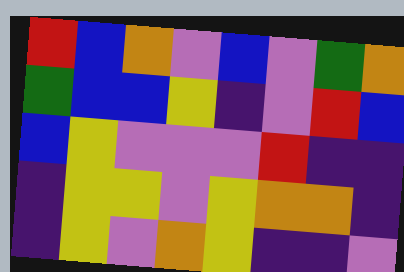[["red", "blue", "orange", "violet", "blue", "violet", "green", "orange"], ["green", "blue", "blue", "yellow", "indigo", "violet", "red", "blue"], ["blue", "yellow", "violet", "violet", "violet", "red", "indigo", "indigo"], ["indigo", "yellow", "yellow", "violet", "yellow", "orange", "orange", "indigo"], ["indigo", "yellow", "violet", "orange", "yellow", "indigo", "indigo", "violet"]]